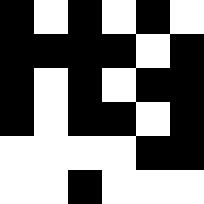[["black", "white", "black", "white", "black", "white"], ["black", "black", "black", "black", "white", "black"], ["black", "white", "black", "white", "black", "black"], ["black", "white", "black", "black", "white", "black"], ["white", "white", "white", "white", "black", "black"], ["white", "white", "black", "white", "white", "white"]]